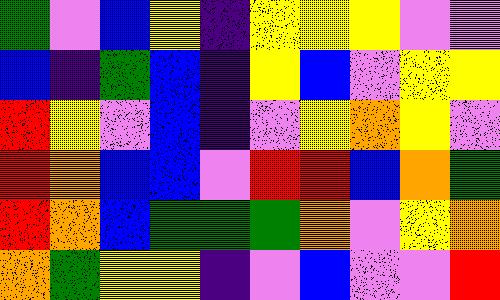[["green", "violet", "blue", "yellow", "indigo", "yellow", "yellow", "yellow", "violet", "violet"], ["blue", "indigo", "green", "blue", "indigo", "yellow", "blue", "violet", "yellow", "yellow"], ["red", "yellow", "violet", "blue", "indigo", "violet", "yellow", "orange", "yellow", "violet"], ["red", "orange", "blue", "blue", "violet", "red", "red", "blue", "orange", "green"], ["red", "orange", "blue", "green", "green", "green", "orange", "violet", "yellow", "orange"], ["orange", "green", "yellow", "yellow", "indigo", "violet", "blue", "violet", "violet", "red"]]